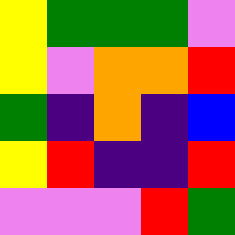[["yellow", "green", "green", "green", "violet"], ["yellow", "violet", "orange", "orange", "red"], ["green", "indigo", "orange", "indigo", "blue"], ["yellow", "red", "indigo", "indigo", "red"], ["violet", "violet", "violet", "red", "green"]]